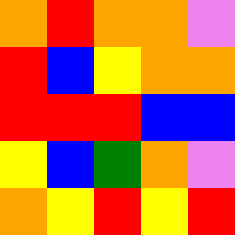[["orange", "red", "orange", "orange", "violet"], ["red", "blue", "yellow", "orange", "orange"], ["red", "red", "red", "blue", "blue"], ["yellow", "blue", "green", "orange", "violet"], ["orange", "yellow", "red", "yellow", "red"]]